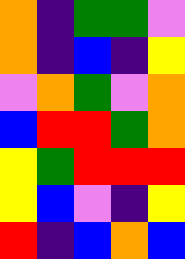[["orange", "indigo", "green", "green", "violet"], ["orange", "indigo", "blue", "indigo", "yellow"], ["violet", "orange", "green", "violet", "orange"], ["blue", "red", "red", "green", "orange"], ["yellow", "green", "red", "red", "red"], ["yellow", "blue", "violet", "indigo", "yellow"], ["red", "indigo", "blue", "orange", "blue"]]